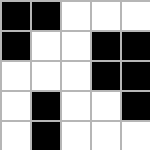[["black", "black", "white", "white", "white"], ["black", "white", "white", "black", "black"], ["white", "white", "white", "black", "black"], ["white", "black", "white", "white", "black"], ["white", "black", "white", "white", "white"]]